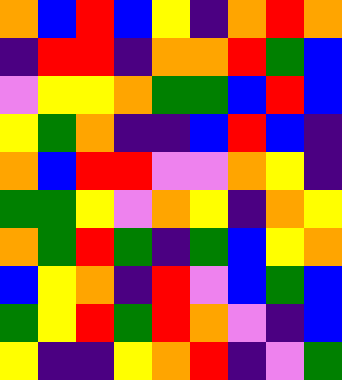[["orange", "blue", "red", "blue", "yellow", "indigo", "orange", "red", "orange"], ["indigo", "red", "red", "indigo", "orange", "orange", "red", "green", "blue"], ["violet", "yellow", "yellow", "orange", "green", "green", "blue", "red", "blue"], ["yellow", "green", "orange", "indigo", "indigo", "blue", "red", "blue", "indigo"], ["orange", "blue", "red", "red", "violet", "violet", "orange", "yellow", "indigo"], ["green", "green", "yellow", "violet", "orange", "yellow", "indigo", "orange", "yellow"], ["orange", "green", "red", "green", "indigo", "green", "blue", "yellow", "orange"], ["blue", "yellow", "orange", "indigo", "red", "violet", "blue", "green", "blue"], ["green", "yellow", "red", "green", "red", "orange", "violet", "indigo", "blue"], ["yellow", "indigo", "indigo", "yellow", "orange", "red", "indigo", "violet", "green"]]